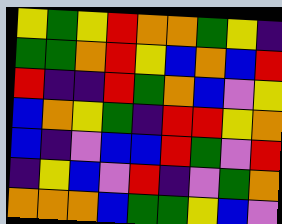[["yellow", "green", "yellow", "red", "orange", "orange", "green", "yellow", "indigo"], ["green", "green", "orange", "red", "yellow", "blue", "orange", "blue", "red"], ["red", "indigo", "indigo", "red", "green", "orange", "blue", "violet", "yellow"], ["blue", "orange", "yellow", "green", "indigo", "red", "red", "yellow", "orange"], ["blue", "indigo", "violet", "blue", "blue", "red", "green", "violet", "red"], ["indigo", "yellow", "blue", "violet", "red", "indigo", "violet", "green", "orange"], ["orange", "orange", "orange", "blue", "green", "green", "yellow", "blue", "violet"]]